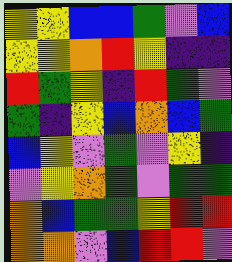[["yellow", "yellow", "blue", "blue", "green", "violet", "blue"], ["yellow", "yellow", "orange", "red", "yellow", "indigo", "indigo"], ["red", "green", "yellow", "indigo", "red", "green", "violet"], ["green", "indigo", "yellow", "blue", "orange", "blue", "green"], ["blue", "yellow", "violet", "green", "violet", "yellow", "indigo"], ["violet", "yellow", "orange", "green", "violet", "green", "green"], ["orange", "blue", "green", "green", "yellow", "red", "red"], ["orange", "orange", "violet", "blue", "red", "red", "violet"]]